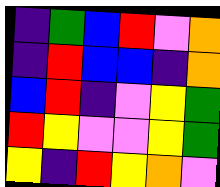[["indigo", "green", "blue", "red", "violet", "orange"], ["indigo", "red", "blue", "blue", "indigo", "orange"], ["blue", "red", "indigo", "violet", "yellow", "green"], ["red", "yellow", "violet", "violet", "yellow", "green"], ["yellow", "indigo", "red", "yellow", "orange", "violet"]]